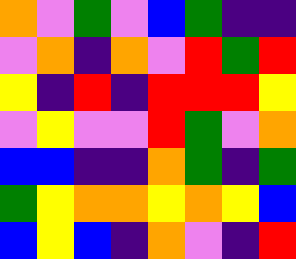[["orange", "violet", "green", "violet", "blue", "green", "indigo", "indigo"], ["violet", "orange", "indigo", "orange", "violet", "red", "green", "red"], ["yellow", "indigo", "red", "indigo", "red", "red", "red", "yellow"], ["violet", "yellow", "violet", "violet", "red", "green", "violet", "orange"], ["blue", "blue", "indigo", "indigo", "orange", "green", "indigo", "green"], ["green", "yellow", "orange", "orange", "yellow", "orange", "yellow", "blue"], ["blue", "yellow", "blue", "indigo", "orange", "violet", "indigo", "red"]]